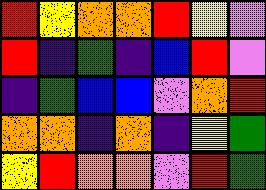[["red", "yellow", "orange", "orange", "red", "yellow", "violet"], ["red", "indigo", "green", "indigo", "blue", "red", "violet"], ["indigo", "green", "blue", "blue", "violet", "orange", "red"], ["orange", "orange", "indigo", "orange", "indigo", "yellow", "green"], ["yellow", "red", "orange", "orange", "violet", "red", "green"]]